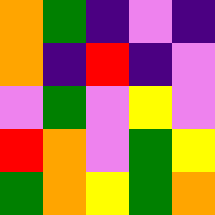[["orange", "green", "indigo", "violet", "indigo"], ["orange", "indigo", "red", "indigo", "violet"], ["violet", "green", "violet", "yellow", "violet"], ["red", "orange", "violet", "green", "yellow"], ["green", "orange", "yellow", "green", "orange"]]